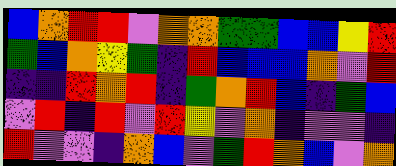[["blue", "orange", "red", "red", "violet", "orange", "orange", "green", "green", "blue", "blue", "yellow", "red"], ["green", "blue", "orange", "yellow", "green", "indigo", "red", "blue", "blue", "blue", "orange", "violet", "red"], ["indigo", "indigo", "red", "orange", "red", "indigo", "green", "orange", "red", "blue", "indigo", "green", "blue"], ["violet", "red", "indigo", "red", "violet", "red", "yellow", "violet", "orange", "indigo", "violet", "violet", "indigo"], ["red", "violet", "violet", "indigo", "orange", "blue", "violet", "green", "red", "orange", "blue", "violet", "orange"]]